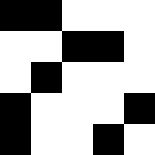[["black", "black", "white", "white", "white"], ["white", "white", "black", "black", "white"], ["white", "black", "white", "white", "white"], ["black", "white", "white", "white", "black"], ["black", "white", "white", "black", "white"]]